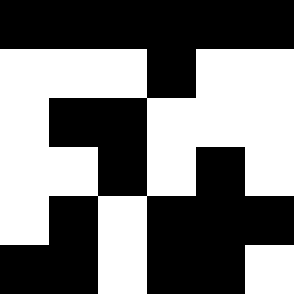[["black", "black", "black", "black", "black", "black"], ["white", "white", "white", "black", "white", "white"], ["white", "black", "black", "white", "white", "white"], ["white", "white", "black", "white", "black", "white"], ["white", "black", "white", "black", "black", "black"], ["black", "black", "white", "black", "black", "white"]]